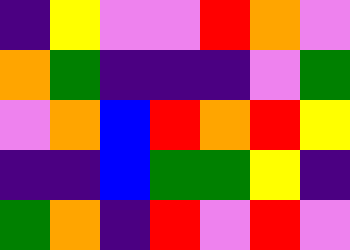[["indigo", "yellow", "violet", "violet", "red", "orange", "violet"], ["orange", "green", "indigo", "indigo", "indigo", "violet", "green"], ["violet", "orange", "blue", "red", "orange", "red", "yellow"], ["indigo", "indigo", "blue", "green", "green", "yellow", "indigo"], ["green", "orange", "indigo", "red", "violet", "red", "violet"]]